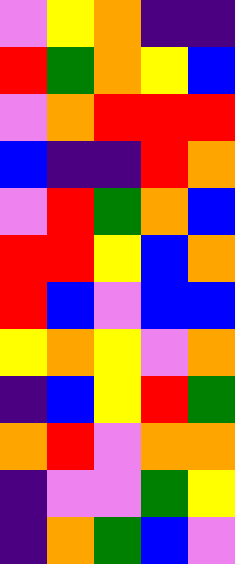[["violet", "yellow", "orange", "indigo", "indigo"], ["red", "green", "orange", "yellow", "blue"], ["violet", "orange", "red", "red", "red"], ["blue", "indigo", "indigo", "red", "orange"], ["violet", "red", "green", "orange", "blue"], ["red", "red", "yellow", "blue", "orange"], ["red", "blue", "violet", "blue", "blue"], ["yellow", "orange", "yellow", "violet", "orange"], ["indigo", "blue", "yellow", "red", "green"], ["orange", "red", "violet", "orange", "orange"], ["indigo", "violet", "violet", "green", "yellow"], ["indigo", "orange", "green", "blue", "violet"]]